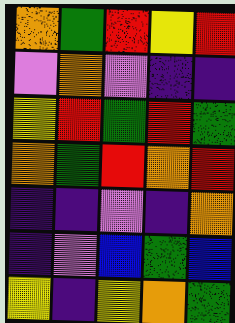[["orange", "green", "red", "yellow", "red"], ["violet", "orange", "violet", "indigo", "indigo"], ["yellow", "red", "green", "red", "green"], ["orange", "green", "red", "orange", "red"], ["indigo", "indigo", "violet", "indigo", "orange"], ["indigo", "violet", "blue", "green", "blue"], ["yellow", "indigo", "yellow", "orange", "green"]]